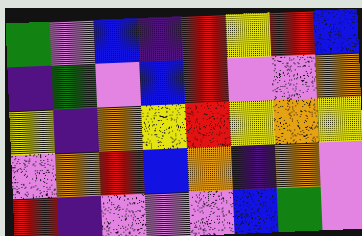[["green", "violet", "blue", "indigo", "red", "yellow", "red", "blue"], ["indigo", "green", "violet", "blue", "red", "violet", "violet", "orange"], ["yellow", "indigo", "orange", "yellow", "red", "yellow", "orange", "yellow"], ["violet", "orange", "red", "blue", "orange", "indigo", "orange", "violet"], ["red", "indigo", "violet", "violet", "violet", "blue", "green", "violet"]]